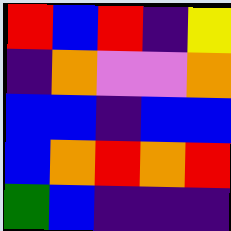[["red", "blue", "red", "indigo", "yellow"], ["indigo", "orange", "violet", "violet", "orange"], ["blue", "blue", "indigo", "blue", "blue"], ["blue", "orange", "red", "orange", "red"], ["green", "blue", "indigo", "indigo", "indigo"]]